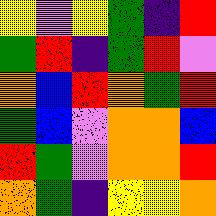[["yellow", "violet", "yellow", "green", "indigo", "red"], ["green", "red", "indigo", "green", "red", "violet"], ["orange", "blue", "red", "orange", "green", "red"], ["green", "blue", "violet", "orange", "orange", "blue"], ["red", "green", "violet", "orange", "orange", "red"], ["orange", "green", "indigo", "yellow", "yellow", "orange"]]